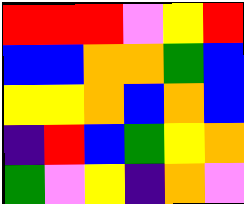[["red", "red", "red", "violet", "yellow", "red"], ["blue", "blue", "orange", "orange", "green", "blue"], ["yellow", "yellow", "orange", "blue", "orange", "blue"], ["indigo", "red", "blue", "green", "yellow", "orange"], ["green", "violet", "yellow", "indigo", "orange", "violet"]]